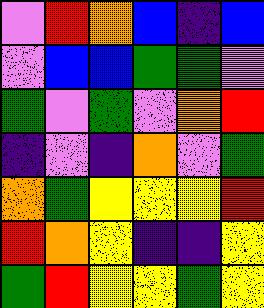[["violet", "red", "orange", "blue", "indigo", "blue"], ["violet", "blue", "blue", "green", "green", "violet"], ["green", "violet", "green", "violet", "orange", "red"], ["indigo", "violet", "indigo", "orange", "violet", "green"], ["orange", "green", "yellow", "yellow", "yellow", "red"], ["red", "orange", "yellow", "indigo", "indigo", "yellow"], ["green", "red", "yellow", "yellow", "green", "yellow"]]